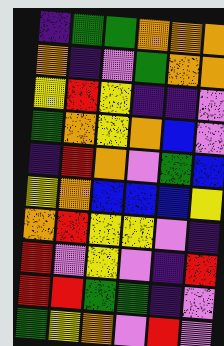[["indigo", "green", "green", "orange", "orange", "orange"], ["orange", "indigo", "violet", "green", "orange", "orange"], ["yellow", "red", "yellow", "indigo", "indigo", "violet"], ["green", "orange", "yellow", "orange", "blue", "violet"], ["indigo", "red", "orange", "violet", "green", "blue"], ["yellow", "orange", "blue", "blue", "blue", "yellow"], ["orange", "red", "yellow", "yellow", "violet", "indigo"], ["red", "violet", "yellow", "violet", "indigo", "red"], ["red", "red", "green", "green", "indigo", "violet"], ["green", "yellow", "orange", "violet", "red", "violet"]]